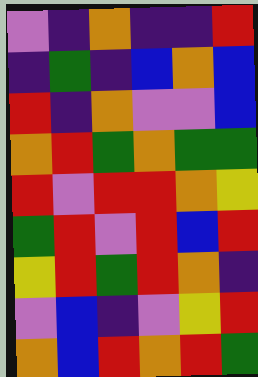[["violet", "indigo", "orange", "indigo", "indigo", "red"], ["indigo", "green", "indigo", "blue", "orange", "blue"], ["red", "indigo", "orange", "violet", "violet", "blue"], ["orange", "red", "green", "orange", "green", "green"], ["red", "violet", "red", "red", "orange", "yellow"], ["green", "red", "violet", "red", "blue", "red"], ["yellow", "red", "green", "red", "orange", "indigo"], ["violet", "blue", "indigo", "violet", "yellow", "red"], ["orange", "blue", "red", "orange", "red", "green"]]